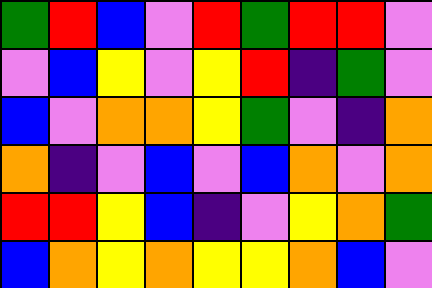[["green", "red", "blue", "violet", "red", "green", "red", "red", "violet"], ["violet", "blue", "yellow", "violet", "yellow", "red", "indigo", "green", "violet"], ["blue", "violet", "orange", "orange", "yellow", "green", "violet", "indigo", "orange"], ["orange", "indigo", "violet", "blue", "violet", "blue", "orange", "violet", "orange"], ["red", "red", "yellow", "blue", "indigo", "violet", "yellow", "orange", "green"], ["blue", "orange", "yellow", "orange", "yellow", "yellow", "orange", "blue", "violet"]]